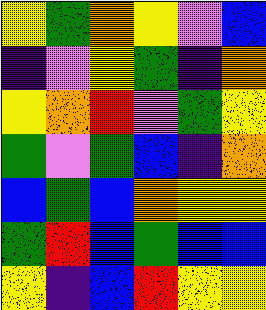[["yellow", "green", "orange", "yellow", "violet", "blue"], ["indigo", "violet", "yellow", "green", "indigo", "orange"], ["yellow", "orange", "red", "violet", "green", "yellow"], ["green", "violet", "green", "blue", "indigo", "orange"], ["blue", "green", "blue", "orange", "yellow", "yellow"], ["green", "red", "blue", "green", "blue", "blue"], ["yellow", "indigo", "blue", "red", "yellow", "yellow"]]